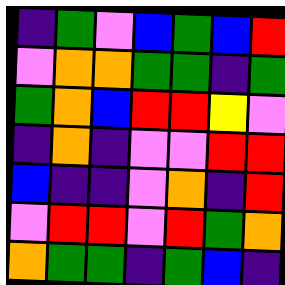[["indigo", "green", "violet", "blue", "green", "blue", "red"], ["violet", "orange", "orange", "green", "green", "indigo", "green"], ["green", "orange", "blue", "red", "red", "yellow", "violet"], ["indigo", "orange", "indigo", "violet", "violet", "red", "red"], ["blue", "indigo", "indigo", "violet", "orange", "indigo", "red"], ["violet", "red", "red", "violet", "red", "green", "orange"], ["orange", "green", "green", "indigo", "green", "blue", "indigo"]]